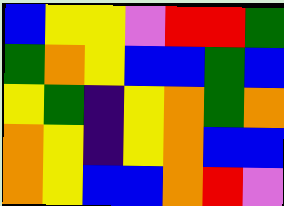[["blue", "yellow", "yellow", "violet", "red", "red", "green"], ["green", "orange", "yellow", "blue", "blue", "green", "blue"], ["yellow", "green", "indigo", "yellow", "orange", "green", "orange"], ["orange", "yellow", "indigo", "yellow", "orange", "blue", "blue"], ["orange", "yellow", "blue", "blue", "orange", "red", "violet"]]